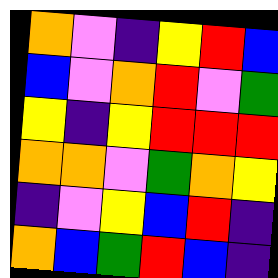[["orange", "violet", "indigo", "yellow", "red", "blue"], ["blue", "violet", "orange", "red", "violet", "green"], ["yellow", "indigo", "yellow", "red", "red", "red"], ["orange", "orange", "violet", "green", "orange", "yellow"], ["indigo", "violet", "yellow", "blue", "red", "indigo"], ["orange", "blue", "green", "red", "blue", "indigo"]]